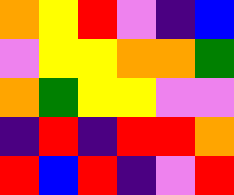[["orange", "yellow", "red", "violet", "indigo", "blue"], ["violet", "yellow", "yellow", "orange", "orange", "green"], ["orange", "green", "yellow", "yellow", "violet", "violet"], ["indigo", "red", "indigo", "red", "red", "orange"], ["red", "blue", "red", "indigo", "violet", "red"]]